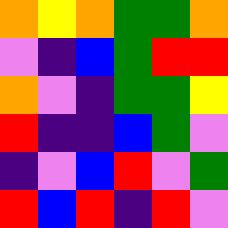[["orange", "yellow", "orange", "green", "green", "orange"], ["violet", "indigo", "blue", "green", "red", "red"], ["orange", "violet", "indigo", "green", "green", "yellow"], ["red", "indigo", "indigo", "blue", "green", "violet"], ["indigo", "violet", "blue", "red", "violet", "green"], ["red", "blue", "red", "indigo", "red", "violet"]]